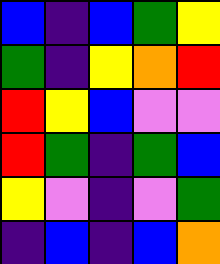[["blue", "indigo", "blue", "green", "yellow"], ["green", "indigo", "yellow", "orange", "red"], ["red", "yellow", "blue", "violet", "violet"], ["red", "green", "indigo", "green", "blue"], ["yellow", "violet", "indigo", "violet", "green"], ["indigo", "blue", "indigo", "blue", "orange"]]